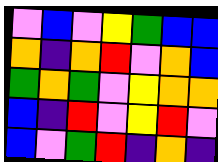[["violet", "blue", "violet", "yellow", "green", "blue", "blue"], ["orange", "indigo", "orange", "red", "violet", "orange", "blue"], ["green", "orange", "green", "violet", "yellow", "orange", "orange"], ["blue", "indigo", "red", "violet", "yellow", "red", "violet"], ["blue", "violet", "green", "red", "indigo", "orange", "indigo"]]